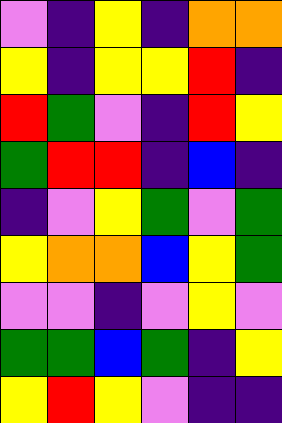[["violet", "indigo", "yellow", "indigo", "orange", "orange"], ["yellow", "indigo", "yellow", "yellow", "red", "indigo"], ["red", "green", "violet", "indigo", "red", "yellow"], ["green", "red", "red", "indigo", "blue", "indigo"], ["indigo", "violet", "yellow", "green", "violet", "green"], ["yellow", "orange", "orange", "blue", "yellow", "green"], ["violet", "violet", "indigo", "violet", "yellow", "violet"], ["green", "green", "blue", "green", "indigo", "yellow"], ["yellow", "red", "yellow", "violet", "indigo", "indigo"]]